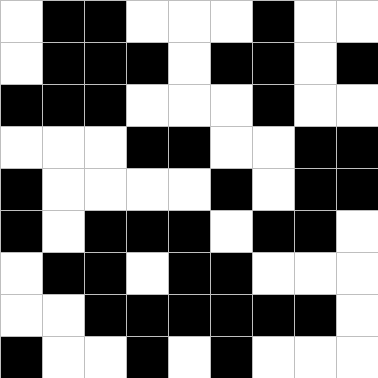[["white", "black", "black", "white", "white", "white", "black", "white", "white"], ["white", "black", "black", "black", "white", "black", "black", "white", "black"], ["black", "black", "black", "white", "white", "white", "black", "white", "white"], ["white", "white", "white", "black", "black", "white", "white", "black", "black"], ["black", "white", "white", "white", "white", "black", "white", "black", "black"], ["black", "white", "black", "black", "black", "white", "black", "black", "white"], ["white", "black", "black", "white", "black", "black", "white", "white", "white"], ["white", "white", "black", "black", "black", "black", "black", "black", "white"], ["black", "white", "white", "black", "white", "black", "white", "white", "white"]]